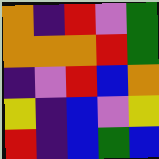[["orange", "indigo", "red", "violet", "green"], ["orange", "orange", "orange", "red", "green"], ["indigo", "violet", "red", "blue", "orange"], ["yellow", "indigo", "blue", "violet", "yellow"], ["red", "indigo", "blue", "green", "blue"]]